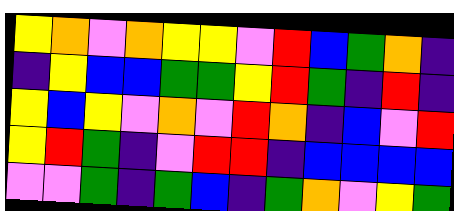[["yellow", "orange", "violet", "orange", "yellow", "yellow", "violet", "red", "blue", "green", "orange", "indigo"], ["indigo", "yellow", "blue", "blue", "green", "green", "yellow", "red", "green", "indigo", "red", "indigo"], ["yellow", "blue", "yellow", "violet", "orange", "violet", "red", "orange", "indigo", "blue", "violet", "red"], ["yellow", "red", "green", "indigo", "violet", "red", "red", "indigo", "blue", "blue", "blue", "blue"], ["violet", "violet", "green", "indigo", "green", "blue", "indigo", "green", "orange", "violet", "yellow", "green"]]